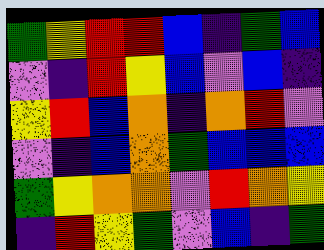[["green", "yellow", "red", "red", "blue", "indigo", "green", "blue"], ["violet", "indigo", "red", "yellow", "blue", "violet", "blue", "indigo"], ["yellow", "red", "blue", "orange", "indigo", "orange", "red", "violet"], ["violet", "indigo", "blue", "orange", "green", "blue", "blue", "blue"], ["green", "yellow", "orange", "orange", "violet", "red", "orange", "yellow"], ["indigo", "red", "yellow", "green", "violet", "blue", "indigo", "green"]]